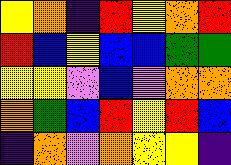[["yellow", "orange", "indigo", "red", "yellow", "orange", "red"], ["red", "blue", "yellow", "blue", "blue", "green", "green"], ["yellow", "yellow", "violet", "blue", "violet", "orange", "orange"], ["orange", "green", "blue", "red", "yellow", "red", "blue"], ["indigo", "orange", "violet", "orange", "yellow", "yellow", "indigo"]]